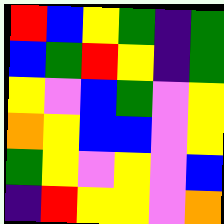[["red", "blue", "yellow", "green", "indigo", "green"], ["blue", "green", "red", "yellow", "indigo", "green"], ["yellow", "violet", "blue", "green", "violet", "yellow"], ["orange", "yellow", "blue", "blue", "violet", "yellow"], ["green", "yellow", "violet", "yellow", "violet", "blue"], ["indigo", "red", "yellow", "yellow", "violet", "orange"]]